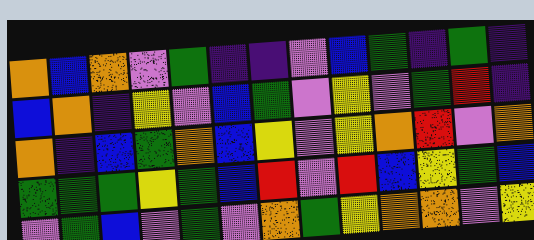[["orange", "blue", "orange", "violet", "green", "indigo", "indigo", "violet", "blue", "green", "indigo", "green", "indigo"], ["blue", "orange", "indigo", "yellow", "violet", "blue", "green", "violet", "yellow", "violet", "green", "red", "indigo"], ["orange", "indigo", "blue", "green", "orange", "blue", "yellow", "violet", "yellow", "orange", "red", "violet", "orange"], ["green", "green", "green", "yellow", "green", "blue", "red", "violet", "red", "blue", "yellow", "green", "blue"], ["violet", "green", "blue", "violet", "green", "violet", "orange", "green", "yellow", "orange", "orange", "violet", "yellow"]]